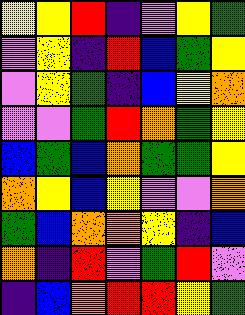[["yellow", "yellow", "red", "indigo", "violet", "yellow", "green"], ["violet", "yellow", "indigo", "red", "blue", "green", "yellow"], ["violet", "yellow", "green", "indigo", "blue", "yellow", "orange"], ["violet", "violet", "green", "red", "orange", "green", "yellow"], ["blue", "green", "blue", "orange", "green", "green", "yellow"], ["orange", "yellow", "blue", "yellow", "violet", "violet", "orange"], ["green", "blue", "orange", "orange", "yellow", "indigo", "blue"], ["orange", "indigo", "red", "violet", "green", "red", "violet"], ["indigo", "blue", "orange", "red", "red", "yellow", "green"]]